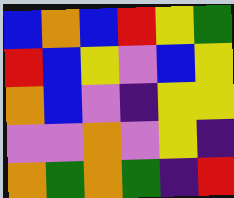[["blue", "orange", "blue", "red", "yellow", "green"], ["red", "blue", "yellow", "violet", "blue", "yellow"], ["orange", "blue", "violet", "indigo", "yellow", "yellow"], ["violet", "violet", "orange", "violet", "yellow", "indigo"], ["orange", "green", "orange", "green", "indigo", "red"]]